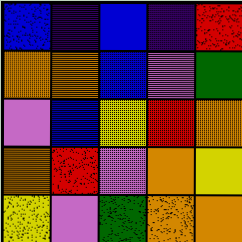[["blue", "indigo", "blue", "indigo", "red"], ["orange", "orange", "blue", "violet", "green"], ["violet", "blue", "yellow", "red", "orange"], ["orange", "red", "violet", "orange", "yellow"], ["yellow", "violet", "green", "orange", "orange"]]